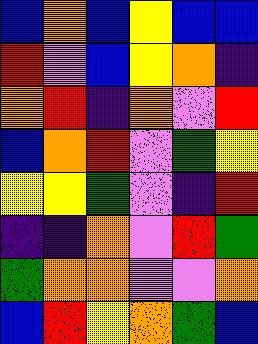[["blue", "orange", "blue", "yellow", "blue", "blue"], ["red", "violet", "blue", "yellow", "orange", "indigo"], ["orange", "red", "indigo", "orange", "violet", "red"], ["blue", "orange", "red", "violet", "green", "yellow"], ["yellow", "yellow", "green", "violet", "indigo", "red"], ["indigo", "indigo", "orange", "violet", "red", "green"], ["green", "orange", "orange", "violet", "violet", "orange"], ["blue", "red", "yellow", "orange", "green", "blue"]]